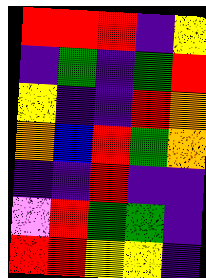[["red", "red", "red", "indigo", "yellow"], ["indigo", "green", "indigo", "green", "red"], ["yellow", "indigo", "indigo", "red", "orange"], ["orange", "blue", "red", "green", "orange"], ["indigo", "indigo", "red", "indigo", "indigo"], ["violet", "red", "green", "green", "indigo"], ["red", "red", "yellow", "yellow", "indigo"]]